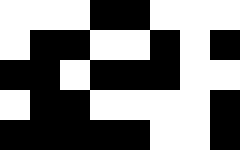[["white", "white", "white", "black", "black", "white", "white", "white"], ["white", "black", "black", "white", "white", "black", "white", "black"], ["black", "black", "white", "black", "black", "black", "white", "white"], ["white", "black", "black", "white", "white", "white", "white", "black"], ["black", "black", "black", "black", "black", "white", "white", "black"]]